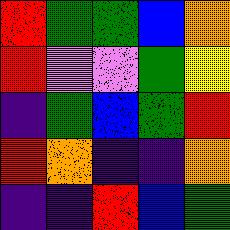[["red", "green", "green", "blue", "orange"], ["red", "violet", "violet", "green", "yellow"], ["indigo", "green", "blue", "green", "red"], ["red", "orange", "indigo", "indigo", "orange"], ["indigo", "indigo", "red", "blue", "green"]]